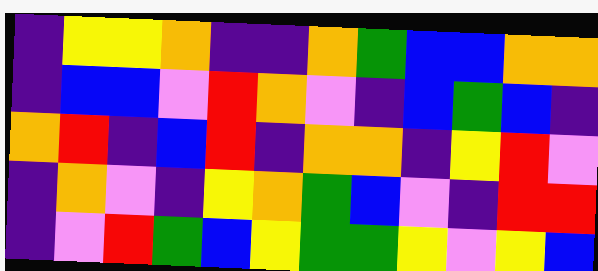[["indigo", "yellow", "yellow", "orange", "indigo", "indigo", "orange", "green", "blue", "blue", "orange", "orange"], ["indigo", "blue", "blue", "violet", "red", "orange", "violet", "indigo", "blue", "green", "blue", "indigo"], ["orange", "red", "indigo", "blue", "red", "indigo", "orange", "orange", "indigo", "yellow", "red", "violet"], ["indigo", "orange", "violet", "indigo", "yellow", "orange", "green", "blue", "violet", "indigo", "red", "red"], ["indigo", "violet", "red", "green", "blue", "yellow", "green", "green", "yellow", "violet", "yellow", "blue"]]